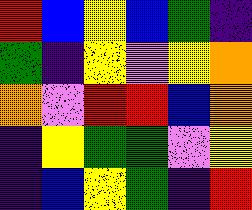[["red", "blue", "yellow", "blue", "green", "indigo"], ["green", "indigo", "yellow", "violet", "yellow", "orange"], ["orange", "violet", "red", "red", "blue", "orange"], ["indigo", "yellow", "green", "green", "violet", "yellow"], ["indigo", "blue", "yellow", "green", "indigo", "red"]]